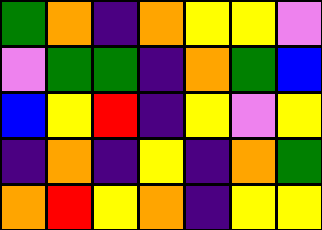[["green", "orange", "indigo", "orange", "yellow", "yellow", "violet"], ["violet", "green", "green", "indigo", "orange", "green", "blue"], ["blue", "yellow", "red", "indigo", "yellow", "violet", "yellow"], ["indigo", "orange", "indigo", "yellow", "indigo", "orange", "green"], ["orange", "red", "yellow", "orange", "indigo", "yellow", "yellow"]]